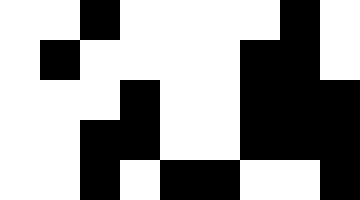[["white", "white", "black", "white", "white", "white", "white", "black", "white"], ["white", "black", "white", "white", "white", "white", "black", "black", "white"], ["white", "white", "white", "black", "white", "white", "black", "black", "black"], ["white", "white", "black", "black", "white", "white", "black", "black", "black"], ["white", "white", "black", "white", "black", "black", "white", "white", "black"]]